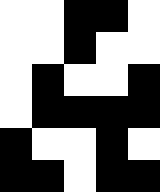[["white", "white", "black", "black", "white"], ["white", "white", "black", "white", "white"], ["white", "black", "white", "white", "black"], ["white", "black", "black", "black", "black"], ["black", "white", "white", "black", "white"], ["black", "black", "white", "black", "black"]]